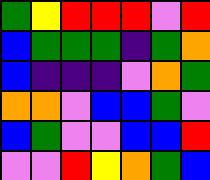[["green", "yellow", "red", "red", "red", "violet", "red"], ["blue", "green", "green", "green", "indigo", "green", "orange"], ["blue", "indigo", "indigo", "indigo", "violet", "orange", "green"], ["orange", "orange", "violet", "blue", "blue", "green", "violet"], ["blue", "green", "violet", "violet", "blue", "blue", "red"], ["violet", "violet", "red", "yellow", "orange", "green", "blue"]]